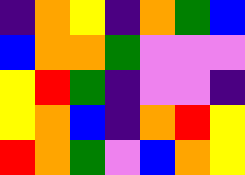[["indigo", "orange", "yellow", "indigo", "orange", "green", "blue"], ["blue", "orange", "orange", "green", "violet", "violet", "violet"], ["yellow", "red", "green", "indigo", "violet", "violet", "indigo"], ["yellow", "orange", "blue", "indigo", "orange", "red", "yellow"], ["red", "orange", "green", "violet", "blue", "orange", "yellow"]]